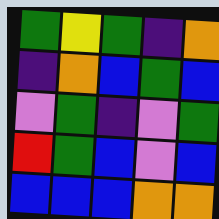[["green", "yellow", "green", "indigo", "orange"], ["indigo", "orange", "blue", "green", "blue"], ["violet", "green", "indigo", "violet", "green"], ["red", "green", "blue", "violet", "blue"], ["blue", "blue", "blue", "orange", "orange"]]